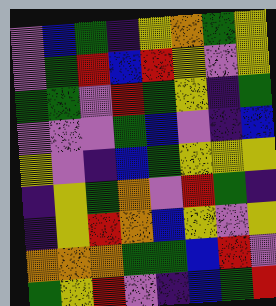[["violet", "blue", "green", "indigo", "yellow", "orange", "green", "yellow"], ["violet", "green", "red", "blue", "red", "yellow", "violet", "yellow"], ["green", "green", "violet", "red", "green", "yellow", "indigo", "green"], ["violet", "violet", "violet", "green", "blue", "violet", "indigo", "blue"], ["yellow", "violet", "indigo", "blue", "green", "yellow", "yellow", "yellow"], ["indigo", "yellow", "green", "orange", "violet", "red", "green", "indigo"], ["indigo", "yellow", "red", "orange", "blue", "yellow", "violet", "yellow"], ["orange", "orange", "orange", "green", "green", "blue", "red", "violet"], ["green", "yellow", "red", "violet", "indigo", "blue", "green", "red"]]